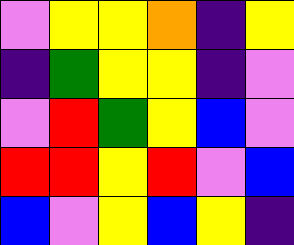[["violet", "yellow", "yellow", "orange", "indigo", "yellow"], ["indigo", "green", "yellow", "yellow", "indigo", "violet"], ["violet", "red", "green", "yellow", "blue", "violet"], ["red", "red", "yellow", "red", "violet", "blue"], ["blue", "violet", "yellow", "blue", "yellow", "indigo"]]